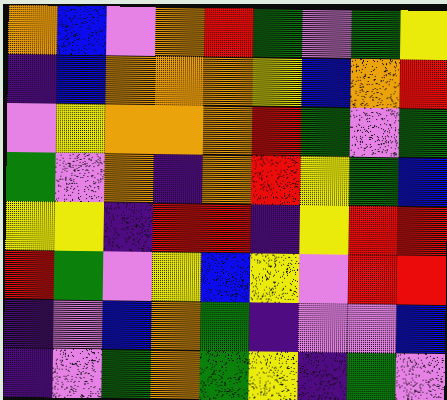[["orange", "blue", "violet", "orange", "red", "green", "violet", "green", "yellow"], ["indigo", "blue", "orange", "orange", "orange", "yellow", "blue", "orange", "red"], ["violet", "yellow", "orange", "orange", "orange", "red", "green", "violet", "green"], ["green", "violet", "orange", "indigo", "orange", "red", "yellow", "green", "blue"], ["yellow", "yellow", "indigo", "red", "red", "indigo", "yellow", "red", "red"], ["red", "green", "violet", "yellow", "blue", "yellow", "violet", "red", "red"], ["indigo", "violet", "blue", "orange", "green", "indigo", "violet", "violet", "blue"], ["indigo", "violet", "green", "orange", "green", "yellow", "indigo", "green", "violet"]]